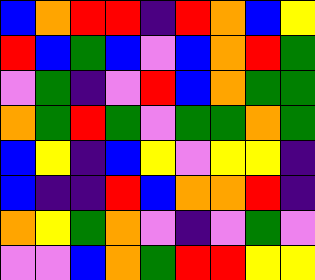[["blue", "orange", "red", "red", "indigo", "red", "orange", "blue", "yellow"], ["red", "blue", "green", "blue", "violet", "blue", "orange", "red", "green"], ["violet", "green", "indigo", "violet", "red", "blue", "orange", "green", "green"], ["orange", "green", "red", "green", "violet", "green", "green", "orange", "green"], ["blue", "yellow", "indigo", "blue", "yellow", "violet", "yellow", "yellow", "indigo"], ["blue", "indigo", "indigo", "red", "blue", "orange", "orange", "red", "indigo"], ["orange", "yellow", "green", "orange", "violet", "indigo", "violet", "green", "violet"], ["violet", "violet", "blue", "orange", "green", "red", "red", "yellow", "yellow"]]